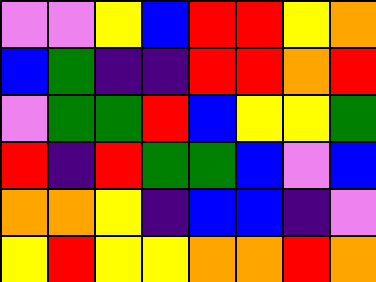[["violet", "violet", "yellow", "blue", "red", "red", "yellow", "orange"], ["blue", "green", "indigo", "indigo", "red", "red", "orange", "red"], ["violet", "green", "green", "red", "blue", "yellow", "yellow", "green"], ["red", "indigo", "red", "green", "green", "blue", "violet", "blue"], ["orange", "orange", "yellow", "indigo", "blue", "blue", "indigo", "violet"], ["yellow", "red", "yellow", "yellow", "orange", "orange", "red", "orange"]]